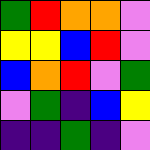[["green", "red", "orange", "orange", "violet"], ["yellow", "yellow", "blue", "red", "violet"], ["blue", "orange", "red", "violet", "green"], ["violet", "green", "indigo", "blue", "yellow"], ["indigo", "indigo", "green", "indigo", "violet"]]